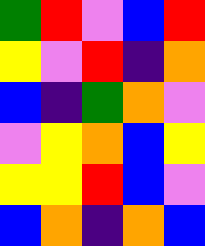[["green", "red", "violet", "blue", "red"], ["yellow", "violet", "red", "indigo", "orange"], ["blue", "indigo", "green", "orange", "violet"], ["violet", "yellow", "orange", "blue", "yellow"], ["yellow", "yellow", "red", "blue", "violet"], ["blue", "orange", "indigo", "orange", "blue"]]